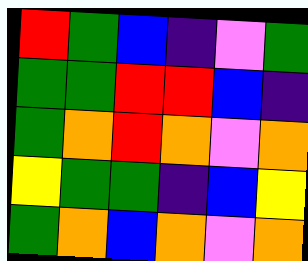[["red", "green", "blue", "indigo", "violet", "green"], ["green", "green", "red", "red", "blue", "indigo"], ["green", "orange", "red", "orange", "violet", "orange"], ["yellow", "green", "green", "indigo", "blue", "yellow"], ["green", "orange", "blue", "orange", "violet", "orange"]]